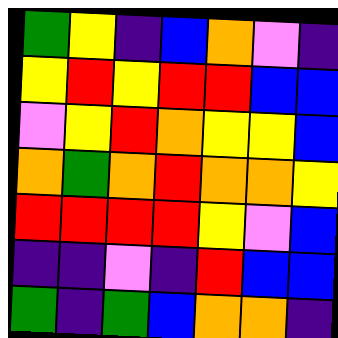[["green", "yellow", "indigo", "blue", "orange", "violet", "indigo"], ["yellow", "red", "yellow", "red", "red", "blue", "blue"], ["violet", "yellow", "red", "orange", "yellow", "yellow", "blue"], ["orange", "green", "orange", "red", "orange", "orange", "yellow"], ["red", "red", "red", "red", "yellow", "violet", "blue"], ["indigo", "indigo", "violet", "indigo", "red", "blue", "blue"], ["green", "indigo", "green", "blue", "orange", "orange", "indigo"]]